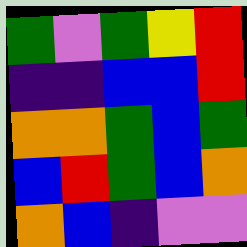[["green", "violet", "green", "yellow", "red"], ["indigo", "indigo", "blue", "blue", "red"], ["orange", "orange", "green", "blue", "green"], ["blue", "red", "green", "blue", "orange"], ["orange", "blue", "indigo", "violet", "violet"]]